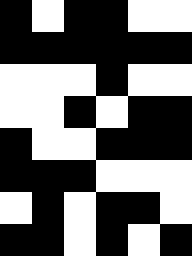[["black", "white", "black", "black", "white", "white"], ["black", "black", "black", "black", "black", "black"], ["white", "white", "white", "black", "white", "white"], ["white", "white", "black", "white", "black", "black"], ["black", "white", "white", "black", "black", "black"], ["black", "black", "black", "white", "white", "white"], ["white", "black", "white", "black", "black", "white"], ["black", "black", "white", "black", "white", "black"]]